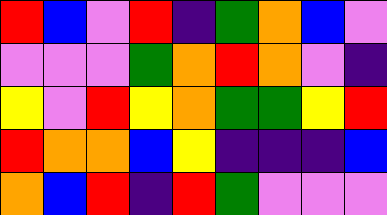[["red", "blue", "violet", "red", "indigo", "green", "orange", "blue", "violet"], ["violet", "violet", "violet", "green", "orange", "red", "orange", "violet", "indigo"], ["yellow", "violet", "red", "yellow", "orange", "green", "green", "yellow", "red"], ["red", "orange", "orange", "blue", "yellow", "indigo", "indigo", "indigo", "blue"], ["orange", "blue", "red", "indigo", "red", "green", "violet", "violet", "violet"]]